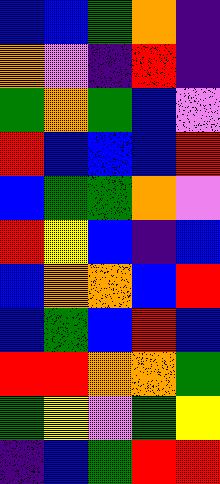[["blue", "blue", "green", "orange", "indigo"], ["orange", "violet", "indigo", "red", "indigo"], ["green", "orange", "green", "blue", "violet"], ["red", "blue", "blue", "blue", "red"], ["blue", "green", "green", "orange", "violet"], ["red", "yellow", "blue", "indigo", "blue"], ["blue", "orange", "orange", "blue", "red"], ["blue", "green", "blue", "red", "blue"], ["red", "red", "orange", "orange", "green"], ["green", "yellow", "violet", "green", "yellow"], ["indigo", "blue", "green", "red", "red"]]